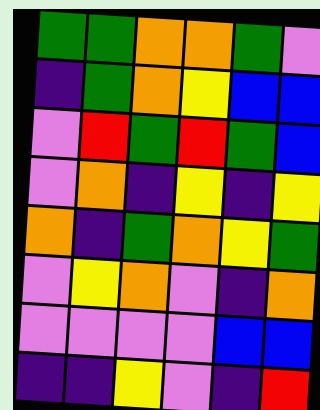[["green", "green", "orange", "orange", "green", "violet"], ["indigo", "green", "orange", "yellow", "blue", "blue"], ["violet", "red", "green", "red", "green", "blue"], ["violet", "orange", "indigo", "yellow", "indigo", "yellow"], ["orange", "indigo", "green", "orange", "yellow", "green"], ["violet", "yellow", "orange", "violet", "indigo", "orange"], ["violet", "violet", "violet", "violet", "blue", "blue"], ["indigo", "indigo", "yellow", "violet", "indigo", "red"]]